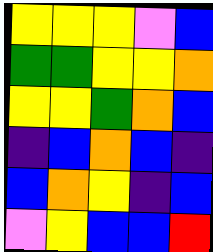[["yellow", "yellow", "yellow", "violet", "blue"], ["green", "green", "yellow", "yellow", "orange"], ["yellow", "yellow", "green", "orange", "blue"], ["indigo", "blue", "orange", "blue", "indigo"], ["blue", "orange", "yellow", "indigo", "blue"], ["violet", "yellow", "blue", "blue", "red"]]